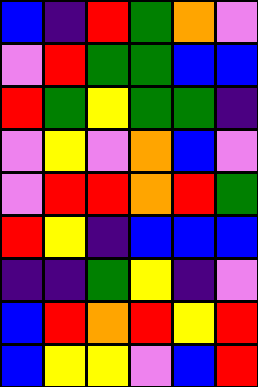[["blue", "indigo", "red", "green", "orange", "violet"], ["violet", "red", "green", "green", "blue", "blue"], ["red", "green", "yellow", "green", "green", "indigo"], ["violet", "yellow", "violet", "orange", "blue", "violet"], ["violet", "red", "red", "orange", "red", "green"], ["red", "yellow", "indigo", "blue", "blue", "blue"], ["indigo", "indigo", "green", "yellow", "indigo", "violet"], ["blue", "red", "orange", "red", "yellow", "red"], ["blue", "yellow", "yellow", "violet", "blue", "red"]]